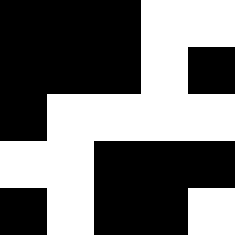[["black", "black", "black", "white", "white"], ["black", "black", "black", "white", "black"], ["black", "white", "white", "white", "white"], ["white", "white", "black", "black", "black"], ["black", "white", "black", "black", "white"]]